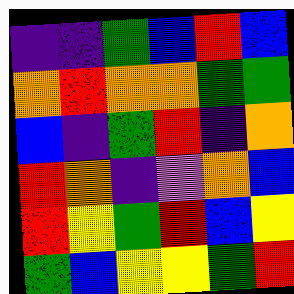[["indigo", "indigo", "green", "blue", "red", "blue"], ["orange", "red", "orange", "orange", "green", "green"], ["blue", "indigo", "green", "red", "indigo", "orange"], ["red", "orange", "indigo", "violet", "orange", "blue"], ["red", "yellow", "green", "red", "blue", "yellow"], ["green", "blue", "yellow", "yellow", "green", "red"]]